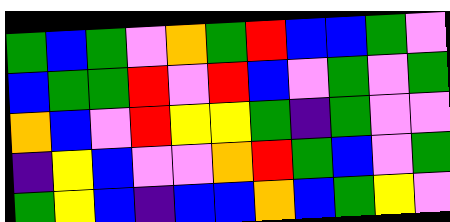[["green", "blue", "green", "violet", "orange", "green", "red", "blue", "blue", "green", "violet"], ["blue", "green", "green", "red", "violet", "red", "blue", "violet", "green", "violet", "green"], ["orange", "blue", "violet", "red", "yellow", "yellow", "green", "indigo", "green", "violet", "violet"], ["indigo", "yellow", "blue", "violet", "violet", "orange", "red", "green", "blue", "violet", "green"], ["green", "yellow", "blue", "indigo", "blue", "blue", "orange", "blue", "green", "yellow", "violet"]]